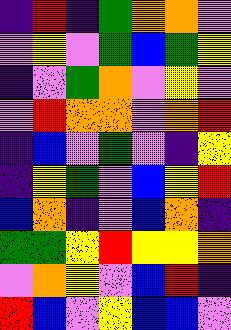[["indigo", "red", "indigo", "green", "orange", "orange", "violet"], ["violet", "yellow", "violet", "green", "blue", "green", "yellow"], ["indigo", "violet", "green", "orange", "violet", "yellow", "violet"], ["violet", "red", "orange", "orange", "violet", "orange", "red"], ["indigo", "blue", "violet", "green", "violet", "indigo", "yellow"], ["indigo", "yellow", "green", "violet", "blue", "yellow", "red"], ["blue", "orange", "indigo", "violet", "blue", "orange", "indigo"], ["green", "green", "yellow", "red", "yellow", "yellow", "orange"], ["violet", "orange", "yellow", "violet", "blue", "red", "indigo"], ["red", "blue", "violet", "yellow", "blue", "blue", "violet"]]